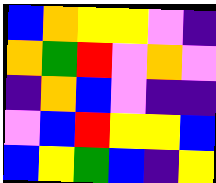[["blue", "orange", "yellow", "yellow", "violet", "indigo"], ["orange", "green", "red", "violet", "orange", "violet"], ["indigo", "orange", "blue", "violet", "indigo", "indigo"], ["violet", "blue", "red", "yellow", "yellow", "blue"], ["blue", "yellow", "green", "blue", "indigo", "yellow"]]